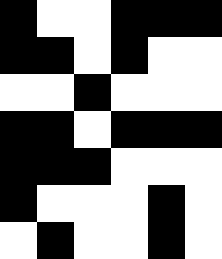[["black", "white", "white", "black", "black", "black"], ["black", "black", "white", "black", "white", "white"], ["white", "white", "black", "white", "white", "white"], ["black", "black", "white", "black", "black", "black"], ["black", "black", "black", "white", "white", "white"], ["black", "white", "white", "white", "black", "white"], ["white", "black", "white", "white", "black", "white"]]